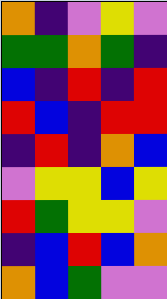[["orange", "indigo", "violet", "yellow", "violet"], ["green", "green", "orange", "green", "indigo"], ["blue", "indigo", "red", "indigo", "red"], ["red", "blue", "indigo", "red", "red"], ["indigo", "red", "indigo", "orange", "blue"], ["violet", "yellow", "yellow", "blue", "yellow"], ["red", "green", "yellow", "yellow", "violet"], ["indigo", "blue", "red", "blue", "orange"], ["orange", "blue", "green", "violet", "violet"]]